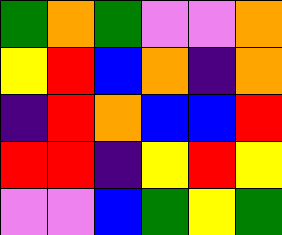[["green", "orange", "green", "violet", "violet", "orange"], ["yellow", "red", "blue", "orange", "indigo", "orange"], ["indigo", "red", "orange", "blue", "blue", "red"], ["red", "red", "indigo", "yellow", "red", "yellow"], ["violet", "violet", "blue", "green", "yellow", "green"]]